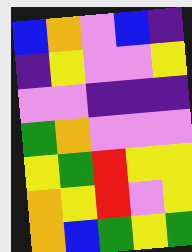[["blue", "orange", "violet", "blue", "indigo"], ["indigo", "yellow", "violet", "violet", "yellow"], ["violet", "violet", "indigo", "indigo", "indigo"], ["green", "orange", "violet", "violet", "violet"], ["yellow", "green", "red", "yellow", "yellow"], ["orange", "yellow", "red", "violet", "yellow"], ["orange", "blue", "green", "yellow", "green"]]